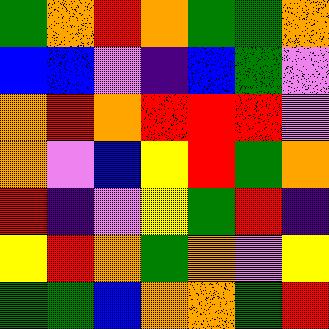[["green", "orange", "red", "orange", "green", "green", "orange"], ["blue", "blue", "violet", "indigo", "blue", "green", "violet"], ["orange", "red", "orange", "red", "red", "red", "violet"], ["orange", "violet", "blue", "yellow", "red", "green", "orange"], ["red", "indigo", "violet", "yellow", "green", "red", "indigo"], ["yellow", "red", "orange", "green", "orange", "violet", "yellow"], ["green", "green", "blue", "orange", "orange", "green", "red"]]